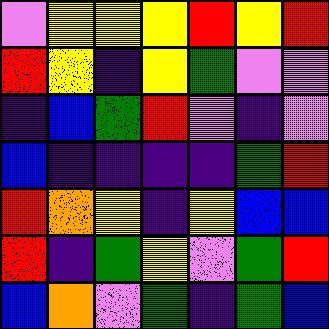[["violet", "yellow", "yellow", "yellow", "red", "yellow", "red"], ["red", "yellow", "indigo", "yellow", "green", "violet", "violet"], ["indigo", "blue", "green", "red", "violet", "indigo", "violet"], ["blue", "indigo", "indigo", "indigo", "indigo", "green", "red"], ["red", "orange", "yellow", "indigo", "yellow", "blue", "blue"], ["red", "indigo", "green", "yellow", "violet", "green", "red"], ["blue", "orange", "violet", "green", "indigo", "green", "blue"]]